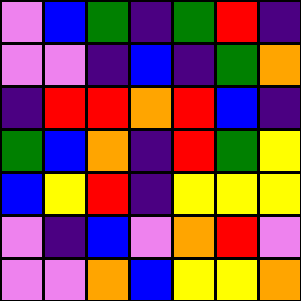[["violet", "blue", "green", "indigo", "green", "red", "indigo"], ["violet", "violet", "indigo", "blue", "indigo", "green", "orange"], ["indigo", "red", "red", "orange", "red", "blue", "indigo"], ["green", "blue", "orange", "indigo", "red", "green", "yellow"], ["blue", "yellow", "red", "indigo", "yellow", "yellow", "yellow"], ["violet", "indigo", "blue", "violet", "orange", "red", "violet"], ["violet", "violet", "orange", "blue", "yellow", "yellow", "orange"]]